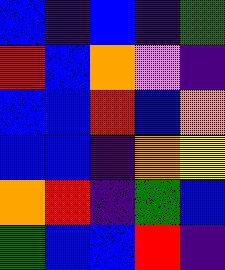[["blue", "indigo", "blue", "indigo", "green"], ["red", "blue", "orange", "violet", "indigo"], ["blue", "blue", "red", "blue", "orange"], ["blue", "blue", "indigo", "orange", "yellow"], ["orange", "red", "indigo", "green", "blue"], ["green", "blue", "blue", "red", "indigo"]]